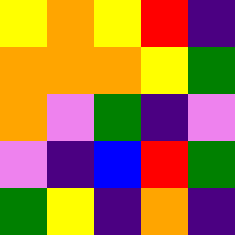[["yellow", "orange", "yellow", "red", "indigo"], ["orange", "orange", "orange", "yellow", "green"], ["orange", "violet", "green", "indigo", "violet"], ["violet", "indigo", "blue", "red", "green"], ["green", "yellow", "indigo", "orange", "indigo"]]